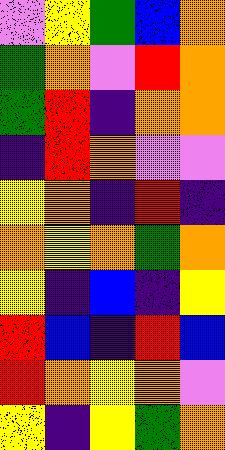[["violet", "yellow", "green", "blue", "orange"], ["green", "orange", "violet", "red", "orange"], ["green", "red", "indigo", "orange", "orange"], ["indigo", "red", "orange", "violet", "violet"], ["yellow", "orange", "indigo", "red", "indigo"], ["orange", "yellow", "orange", "green", "orange"], ["yellow", "indigo", "blue", "indigo", "yellow"], ["red", "blue", "indigo", "red", "blue"], ["red", "orange", "yellow", "orange", "violet"], ["yellow", "indigo", "yellow", "green", "orange"]]